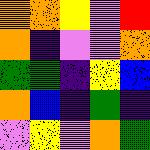[["orange", "orange", "yellow", "violet", "red"], ["orange", "indigo", "violet", "violet", "orange"], ["green", "green", "indigo", "yellow", "blue"], ["orange", "blue", "indigo", "green", "indigo"], ["violet", "yellow", "violet", "orange", "green"]]